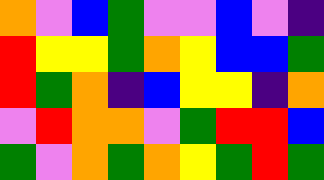[["orange", "violet", "blue", "green", "violet", "violet", "blue", "violet", "indigo"], ["red", "yellow", "yellow", "green", "orange", "yellow", "blue", "blue", "green"], ["red", "green", "orange", "indigo", "blue", "yellow", "yellow", "indigo", "orange"], ["violet", "red", "orange", "orange", "violet", "green", "red", "red", "blue"], ["green", "violet", "orange", "green", "orange", "yellow", "green", "red", "green"]]